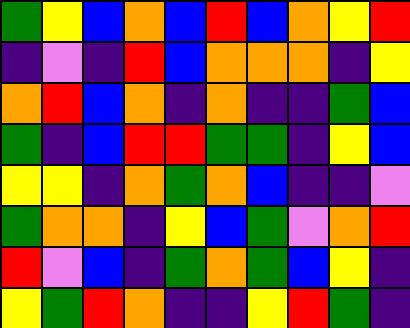[["green", "yellow", "blue", "orange", "blue", "red", "blue", "orange", "yellow", "red"], ["indigo", "violet", "indigo", "red", "blue", "orange", "orange", "orange", "indigo", "yellow"], ["orange", "red", "blue", "orange", "indigo", "orange", "indigo", "indigo", "green", "blue"], ["green", "indigo", "blue", "red", "red", "green", "green", "indigo", "yellow", "blue"], ["yellow", "yellow", "indigo", "orange", "green", "orange", "blue", "indigo", "indigo", "violet"], ["green", "orange", "orange", "indigo", "yellow", "blue", "green", "violet", "orange", "red"], ["red", "violet", "blue", "indigo", "green", "orange", "green", "blue", "yellow", "indigo"], ["yellow", "green", "red", "orange", "indigo", "indigo", "yellow", "red", "green", "indigo"]]